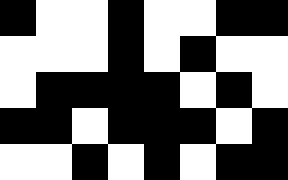[["black", "white", "white", "black", "white", "white", "black", "black"], ["white", "white", "white", "black", "white", "black", "white", "white"], ["white", "black", "black", "black", "black", "white", "black", "white"], ["black", "black", "white", "black", "black", "black", "white", "black"], ["white", "white", "black", "white", "black", "white", "black", "black"]]